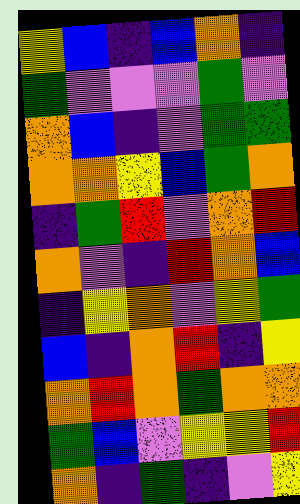[["yellow", "blue", "indigo", "blue", "orange", "indigo"], ["green", "violet", "violet", "violet", "green", "violet"], ["orange", "blue", "indigo", "violet", "green", "green"], ["orange", "orange", "yellow", "blue", "green", "orange"], ["indigo", "green", "red", "violet", "orange", "red"], ["orange", "violet", "indigo", "red", "orange", "blue"], ["indigo", "yellow", "orange", "violet", "yellow", "green"], ["blue", "indigo", "orange", "red", "indigo", "yellow"], ["orange", "red", "orange", "green", "orange", "orange"], ["green", "blue", "violet", "yellow", "yellow", "red"], ["orange", "indigo", "green", "indigo", "violet", "yellow"]]